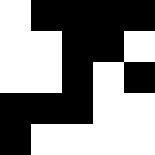[["white", "black", "black", "black", "black"], ["white", "white", "black", "black", "white"], ["white", "white", "black", "white", "black"], ["black", "black", "black", "white", "white"], ["black", "white", "white", "white", "white"]]